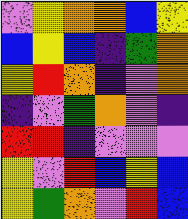[["violet", "yellow", "orange", "orange", "blue", "yellow"], ["blue", "yellow", "blue", "indigo", "green", "orange"], ["yellow", "red", "orange", "indigo", "violet", "orange"], ["indigo", "violet", "green", "orange", "violet", "indigo"], ["red", "red", "indigo", "violet", "violet", "violet"], ["yellow", "violet", "red", "blue", "yellow", "blue"], ["yellow", "green", "orange", "violet", "red", "blue"]]